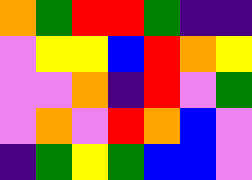[["orange", "green", "red", "red", "green", "indigo", "indigo"], ["violet", "yellow", "yellow", "blue", "red", "orange", "yellow"], ["violet", "violet", "orange", "indigo", "red", "violet", "green"], ["violet", "orange", "violet", "red", "orange", "blue", "violet"], ["indigo", "green", "yellow", "green", "blue", "blue", "violet"]]